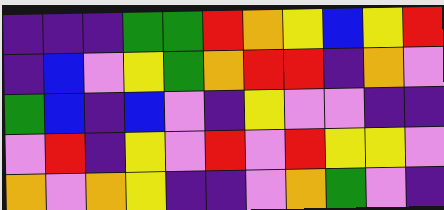[["indigo", "indigo", "indigo", "green", "green", "red", "orange", "yellow", "blue", "yellow", "red"], ["indigo", "blue", "violet", "yellow", "green", "orange", "red", "red", "indigo", "orange", "violet"], ["green", "blue", "indigo", "blue", "violet", "indigo", "yellow", "violet", "violet", "indigo", "indigo"], ["violet", "red", "indigo", "yellow", "violet", "red", "violet", "red", "yellow", "yellow", "violet"], ["orange", "violet", "orange", "yellow", "indigo", "indigo", "violet", "orange", "green", "violet", "indigo"]]